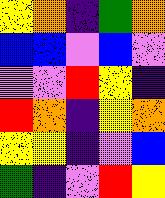[["yellow", "orange", "indigo", "green", "orange"], ["blue", "blue", "violet", "blue", "violet"], ["violet", "violet", "red", "yellow", "indigo"], ["red", "orange", "indigo", "yellow", "orange"], ["yellow", "yellow", "indigo", "violet", "blue"], ["green", "indigo", "violet", "red", "yellow"]]